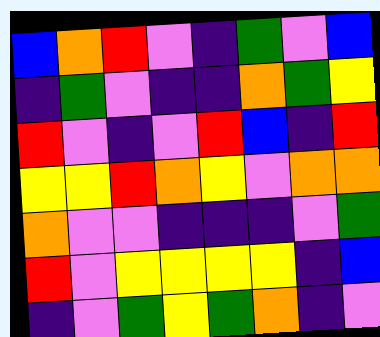[["blue", "orange", "red", "violet", "indigo", "green", "violet", "blue"], ["indigo", "green", "violet", "indigo", "indigo", "orange", "green", "yellow"], ["red", "violet", "indigo", "violet", "red", "blue", "indigo", "red"], ["yellow", "yellow", "red", "orange", "yellow", "violet", "orange", "orange"], ["orange", "violet", "violet", "indigo", "indigo", "indigo", "violet", "green"], ["red", "violet", "yellow", "yellow", "yellow", "yellow", "indigo", "blue"], ["indigo", "violet", "green", "yellow", "green", "orange", "indigo", "violet"]]